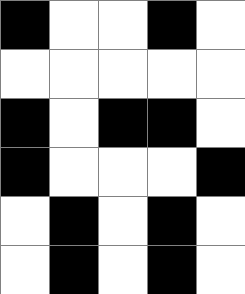[["black", "white", "white", "black", "white"], ["white", "white", "white", "white", "white"], ["black", "white", "black", "black", "white"], ["black", "white", "white", "white", "black"], ["white", "black", "white", "black", "white"], ["white", "black", "white", "black", "white"]]